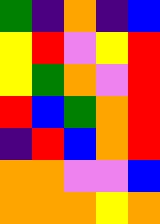[["green", "indigo", "orange", "indigo", "blue"], ["yellow", "red", "violet", "yellow", "red"], ["yellow", "green", "orange", "violet", "red"], ["red", "blue", "green", "orange", "red"], ["indigo", "red", "blue", "orange", "red"], ["orange", "orange", "violet", "violet", "blue"], ["orange", "orange", "orange", "yellow", "orange"]]